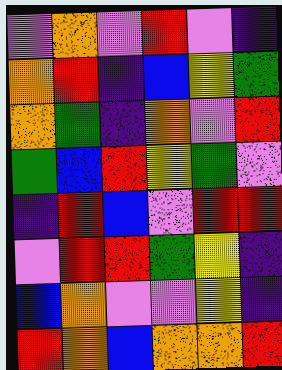[["violet", "orange", "violet", "red", "violet", "indigo"], ["orange", "red", "indigo", "blue", "yellow", "green"], ["orange", "green", "indigo", "orange", "violet", "red"], ["green", "blue", "red", "yellow", "green", "violet"], ["indigo", "red", "blue", "violet", "red", "red"], ["violet", "red", "red", "green", "yellow", "indigo"], ["blue", "orange", "violet", "violet", "yellow", "indigo"], ["red", "orange", "blue", "orange", "orange", "red"]]